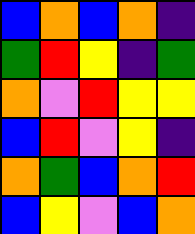[["blue", "orange", "blue", "orange", "indigo"], ["green", "red", "yellow", "indigo", "green"], ["orange", "violet", "red", "yellow", "yellow"], ["blue", "red", "violet", "yellow", "indigo"], ["orange", "green", "blue", "orange", "red"], ["blue", "yellow", "violet", "blue", "orange"]]